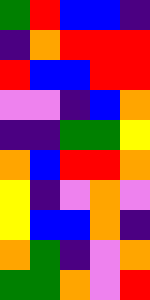[["green", "red", "blue", "blue", "indigo"], ["indigo", "orange", "red", "red", "red"], ["red", "blue", "blue", "red", "red"], ["violet", "violet", "indigo", "blue", "orange"], ["indigo", "indigo", "green", "green", "yellow"], ["orange", "blue", "red", "red", "orange"], ["yellow", "indigo", "violet", "orange", "violet"], ["yellow", "blue", "blue", "orange", "indigo"], ["orange", "green", "indigo", "violet", "orange"], ["green", "green", "orange", "violet", "red"]]